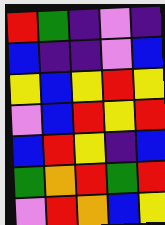[["red", "green", "indigo", "violet", "indigo"], ["blue", "indigo", "indigo", "violet", "blue"], ["yellow", "blue", "yellow", "red", "yellow"], ["violet", "blue", "red", "yellow", "red"], ["blue", "red", "yellow", "indigo", "blue"], ["green", "orange", "red", "green", "red"], ["violet", "red", "orange", "blue", "yellow"]]